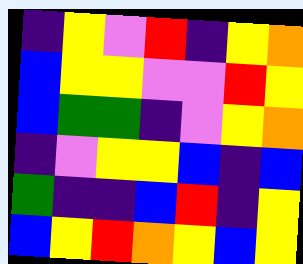[["indigo", "yellow", "violet", "red", "indigo", "yellow", "orange"], ["blue", "yellow", "yellow", "violet", "violet", "red", "yellow"], ["blue", "green", "green", "indigo", "violet", "yellow", "orange"], ["indigo", "violet", "yellow", "yellow", "blue", "indigo", "blue"], ["green", "indigo", "indigo", "blue", "red", "indigo", "yellow"], ["blue", "yellow", "red", "orange", "yellow", "blue", "yellow"]]